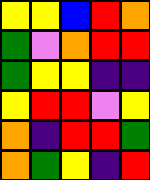[["yellow", "yellow", "blue", "red", "orange"], ["green", "violet", "orange", "red", "red"], ["green", "yellow", "yellow", "indigo", "indigo"], ["yellow", "red", "red", "violet", "yellow"], ["orange", "indigo", "red", "red", "green"], ["orange", "green", "yellow", "indigo", "red"]]